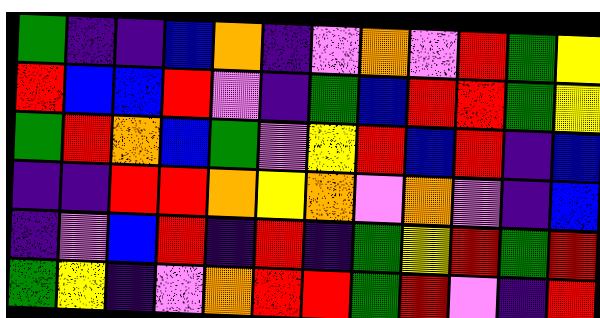[["green", "indigo", "indigo", "blue", "orange", "indigo", "violet", "orange", "violet", "red", "green", "yellow"], ["red", "blue", "blue", "red", "violet", "indigo", "green", "blue", "red", "red", "green", "yellow"], ["green", "red", "orange", "blue", "green", "violet", "yellow", "red", "blue", "red", "indigo", "blue"], ["indigo", "indigo", "red", "red", "orange", "yellow", "orange", "violet", "orange", "violet", "indigo", "blue"], ["indigo", "violet", "blue", "red", "indigo", "red", "indigo", "green", "yellow", "red", "green", "red"], ["green", "yellow", "indigo", "violet", "orange", "red", "red", "green", "red", "violet", "indigo", "red"]]